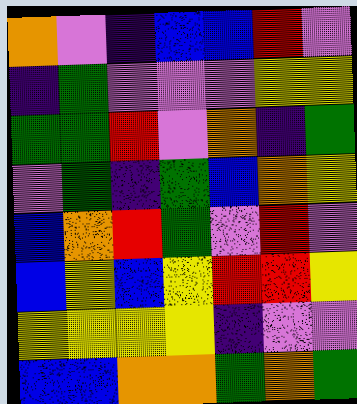[["orange", "violet", "indigo", "blue", "blue", "red", "violet"], ["indigo", "green", "violet", "violet", "violet", "yellow", "yellow"], ["green", "green", "red", "violet", "orange", "indigo", "green"], ["violet", "green", "indigo", "green", "blue", "orange", "yellow"], ["blue", "orange", "red", "green", "violet", "red", "violet"], ["blue", "yellow", "blue", "yellow", "red", "red", "yellow"], ["yellow", "yellow", "yellow", "yellow", "indigo", "violet", "violet"], ["blue", "blue", "orange", "orange", "green", "orange", "green"]]